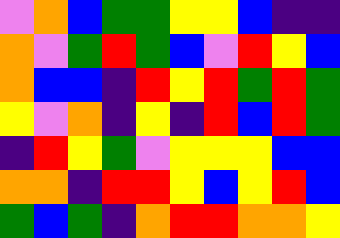[["violet", "orange", "blue", "green", "green", "yellow", "yellow", "blue", "indigo", "indigo"], ["orange", "violet", "green", "red", "green", "blue", "violet", "red", "yellow", "blue"], ["orange", "blue", "blue", "indigo", "red", "yellow", "red", "green", "red", "green"], ["yellow", "violet", "orange", "indigo", "yellow", "indigo", "red", "blue", "red", "green"], ["indigo", "red", "yellow", "green", "violet", "yellow", "yellow", "yellow", "blue", "blue"], ["orange", "orange", "indigo", "red", "red", "yellow", "blue", "yellow", "red", "blue"], ["green", "blue", "green", "indigo", "orange", "red", "red", "orange", "orange", "yellow"]]